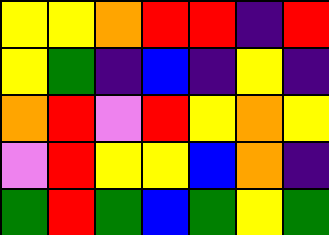[["yellow", "yellow", "orange", "red", "red", "indigo", "red"], ["yellow", "green", "indigo", "blue", "indigo", "yellow", "indigo"], ["orange", "red", "violet", "red", "yellow", "orange", "yellow"], ["violet", "red", "yellow", "yellow", "blue", "orange", "indigo"], ["green", "red", "green", "blue", "green", "yellow", "green"]]